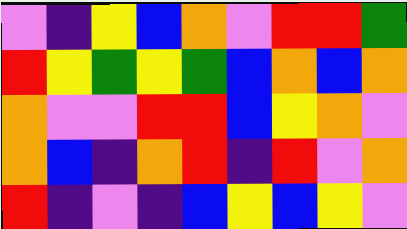[["violet", "indigo", "yellow", "blue", "orange", "violet", "red", "red", "green"], ["red", "yellow", "green", "yellow", "green", "blue", "orange", "blue", "orange"], ["orange", "violet", "violet", "red", "red", "blue", "yellow", "orange", "violet"], ["orange", "blue", "indigo", "orange", "red", "indigo", "red", "violet", "orange"], ["red", "indigo", "violet", "indigo", "blue", "yellow", "blue", "yellow", "violet"]]